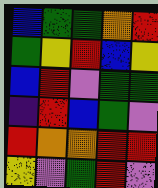[["blue", "green", "green", "orange", "red"], ["green", "yellow", "red", "blue", "yellow"], ["blue", "red", "violet", "green", "green"], ["indigo", "red", "blue", "green", "violet"], ["red", "orange", "orange", "red", "red"], ["yellow", "violet", "green", "red", "violet"]]